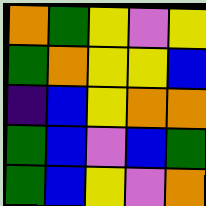[["orange", "green", "yellow", "violet", "yellow"], ["green", "orange", "yellow", "yellow", "blue"], ["indigo", "blue", "yellow", "orange", "orange"], ["green", "blue", "violet", "blue", "green"], ["green", "blue", "yellow", "violet", "orange"]]